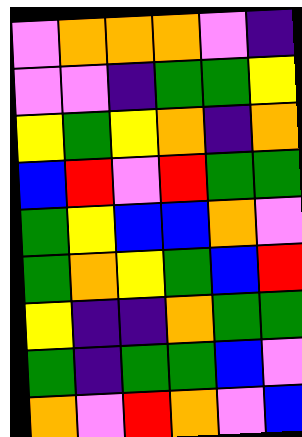[["violet", "orange", "orange", "orange", "violet", "indigo"], ["violet", "violet", "indigo", "green", "green", "yellow"], ["yellow", "green", "yellow", "orange", "indigo", "orange"], ["blue", "red", "violet", "red", "green", "green"], ["green", "yellow", "blue", "blue", "orange", "violet"], ["green", "orange", "yellow", "green", "blue", "red"], ["yellow", "indigo", "indigo", "orange", "green", "green"], ["green", "indigo", "green", "green", "blue", "violet"], ["orange", "violet", "red", "orange", "violet", "blue"]]